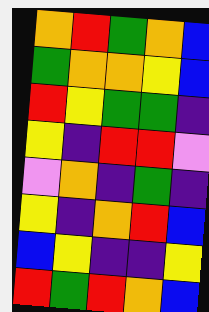[["orange", "red", "green", "orange", "blue"], ["green", "orange", "orange", "yellow", "blue"], ["red", "yellow", "green", "green", "indigo"], ["yellow", "indigo", "red", "red", "violet"], ["violet", "orange", "indigo", "green", "indigo"], ["yellow", "indigo", "orange", "red", "blue"], ["blue", "yellow", "indigo", "indigo", "yellow"], ["red", "green", "red", "orange", "blue"]]